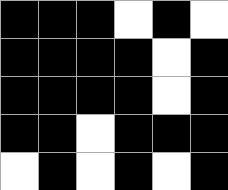[["black", "black", "black", "white", "black", "white"], ["black", "black", "black", "black", "white", "black"], ["black", "black", "black", "black", "white", "black"], ["black", "black", "white", "black", "black", "black"], ["white", "black", "white", "black", "white", "black"]]